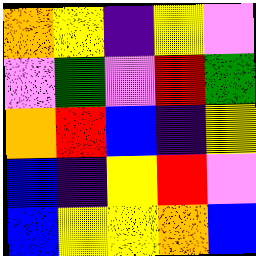[["orange", "yellow", "indigo", "yellow", "violet"], ["violet", "green", "violet", "red", "green"], ["orange", "red", "blue", "indigo", "yellow"], ["blue", "indigo", "yellow", "red", "violet"], ["blue", "yellow", "yellow", "orange", "blue"]]